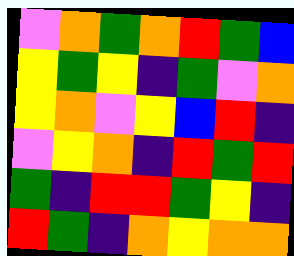[["violet", "orange", "green", "orange", "red", "green", "blue"], ["yellow", "green", "yellow", "indigo", "green", "violet", "orange"], ["yellow", "orange", "violet", "yellow", "blue", "red", "indigo"], ["violet", "yellow", "orange", "indigo", "red", "green", "red"], ["green", "indigo", "red", "red", "green", "yellow", "indigo"], ["red", "green", "indigo", "orange", "yellow", "orange", "orange"]]